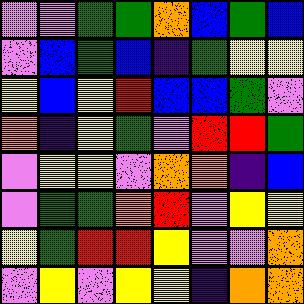[["violet", "violet", "green", "green", "orange", "blue", "green", "blue"], ["violet", "blue", "green", "blue", "indigo", "green", "yellow", "yellow"], ["yellow", "blue", "yellow", "red", "blue", "blue", "green", "violet"], ["orange", "indigo", "yellow", "green", "violet", "red", "red", "green"], ["violet", "yellow", "yellow", "violet", "orange", "orange", "indigo", "blue"], ["violet", "green", "green", "orange", "red", "violet", "yellow", "yellow"], ["yellow", "green", "red", "red", "yellow", "violet", "violet", "orange"], ["violet", "yellow", "violet", "yellow", "yellow", "indigo", "orange", "orange"]]